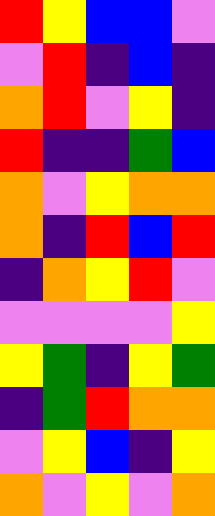[["red", "yellow", "blue", "blue", "violet"], ["violet", "red", "indigo", "blue", "indigo"], ["orange", "red", "violet", "yellow", "indigo"], ["red", "indigo", "indigo", "green", "blue"], ["orange", "violet", "yellow", "orange", "orange"], ["orange", "indigo", "red", "blue", "red"], ["indigo", "orange", "yellow", "red", "violet"], ["violet", "violet", "violet", "violet", "yellow"], ["yellow", "green", "indigo", "yellow", "green"], ["indigo", "green", "red", "orange", "orange"], ["violet", "yellow", "blue", "indigo", "yellow"], ["orange", "violet", "yellow", "violet", "orange"]]